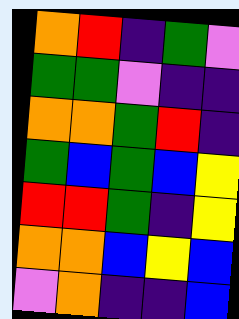[["orange", "red", "indigo", "green", "violet"], ["green", "green", "violet", "indigo", "indigo"], ["orange", "orange", "green", "red", "indigo"], ["green", "blue", "green", "blue", "yellow"], ["red", "red", "green", "indigo", "yellow"], ["orange", "orange", "blue", "yellow", "blue"], ["violet", "orange", "indigo", "indigo", "blue"]]